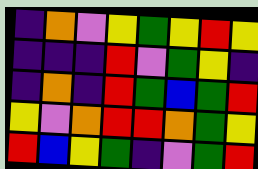[["indigo", "orange", "violet", "yellow", "green", "yellow", "red", "yellow"], ["indigo", "indigo", "indigo", "red", "violet", "green", "yellow", "indigo"], ["indigo", "orange", "indigo", "red", "green", "blue", "green", "red"], ["yellow", "violet", "orange", "red", "red", "orange", "green", "yellow"], ["red", "blue", "yellow", "green", "indigo", "violet", "green", "red"]]